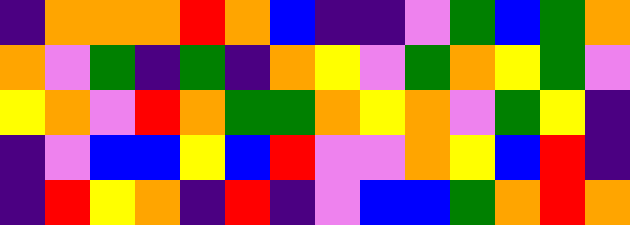[["indigo", "orange", "orange", "orange", "red", "orange", "blue", "indigo", "indigo", "violet", "green", "blue", "green", "orange"], ["orange", "violet", "green", "indigo", "green", "indigo", "orange", "yellow", "violet", "green", "orange", "yellow", "green", "violet"], ["yellow", "orange", "violet", "red", "orange", "green", "green", "orange", "yellow", "orange", "violet", "green", "yellow", "indigo"], ["indigo", "violet", "blue", "blue", "yellow", "blue", "red", "violet", "violet", "orange", "yellow", "blue", "red", "indigo"], ["indigo", "red", "yellow", "orange", "indigo", "red", "indigo", "violet", "blue", "blue", "green", "orange", "red", "orange"]]